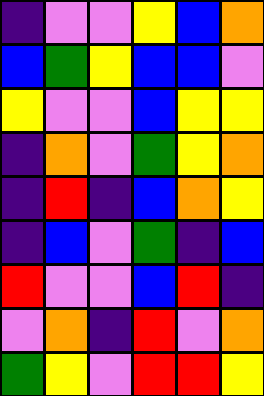[["indigo", "violet", "violet", "yellow", "blue", "orange"], ["blue", "green", "yellow", "blue", "blue", "violet"], ["yellow", "violet", "violet", "blue", "yellow", "yellow"], ["indigo", "orange", "violet", "green", "yellow", "orange"], ["indigo", "red", "indigo", "blue", "orange", "yellow"], ["indigo", "blue", "violet", "green", "indigo", "blue"], ["red", "violet", "violet", "blue", "red", "indigo"], ["violet", "orange", "indigo", "red", "violet", "orange"], ["green", "yellow", "violet", "red", "red", "yellow"]]